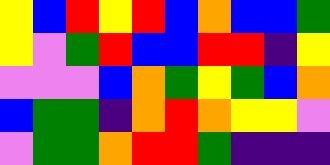[["yellow", "blue", "red", "yellow", "red", "blue", "orange", "blue", "blue", "green"], ["yellow", "violet", "green", "red", "blue", "blue", "red", "red", "indigo", "yellow"], ["violet", "violet", "violet", "blue", "orange", "green", "yellow", "green", "blue", "orange"], ["blue", "green", "green", "indigo", "orange", "red", "orange", "yellow", "yellow", "violet"], ["violet", "green", "green", "orange", "red", "red", "green", "indigo", "indigo", "indigo"]]